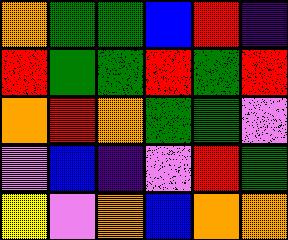[["orange", "green", "green", "blue", "red", "indigo"], ["red", "green", "green", "red", "green", "red"], ["orange", "red", "orange", "green", "green", "violet"], ["violet", "blue", "indigo", "violet", "red", "green"], ["yellow", "violet", "orange", "blue", "orange", "orange"]]